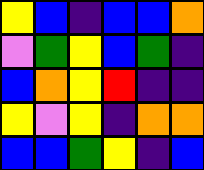[["yellow", "blue", "indigo", "blue", "blue", "orange"], ["violet", "green", "yellow", "blue", "green", "indigo"], ["blue", "orange", "yellow", "red", "indigo", "indigo"], ["yellow", "violet", "yellow", "indigo", "orange", "orange"], ["blue", "blue", "green", "yellow", "indigo", "blue"]]